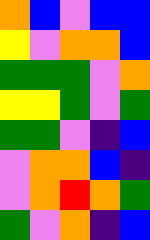[["orange", "blue", "violet", "blue", "blue"], ["yellow", "violet", "orange", "orange", "blue"], ["green", "green", "green", "violet", "orange"], ["yellow", "yellow", "green", "violet", "green"], ["green", "green", "violet", "indigo", "blue"], ["violet", "orange", "orange", "blue", "indigo"], ["violet", "orange", "red", "orange", "green"], ["green", "violet", "orange", "indigo", "blue"]]